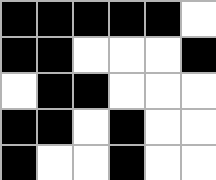[["black", "black", "black", "black", "black", "white"], ["black", "black", "white", "white", "white", "black"], ["white", "black", "black", "white", "white", "white"], ["black", "black", "white", "black", "white", "white"], ["black", "white", "white", "black", "white", "white"]]